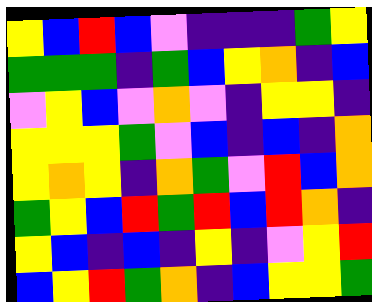[["yellow", "blue", "red", "blue", "violet", "indigo", "indigo", "indigo", "green", "yellow"], ["green", "green", "green", "indigo", "green", "blue", "yellow", "orange", "indigo", "blue"], ["violet", "yellow", "blue", "violet", "orange", "violet", "indigo", "yellow", "yellow", "indigo"], ["yellow", "yellow", "yellow", "green", "violet", "blue", "indigo", "blue", "indigo", "orange"], ["yellow", "orange", "yellow", "indigo", "orange", "green", "violet", "red", "blue", "orange"], ["green", "yellow", "blue", "red", "green", "red", "blue", "red", "orange", "indigo"], ["yellow", "blue", "indigo", "blue", "indigo", "yellow", "indigo", "violet", "yellow", "red"], ["blue", "yellow", "red", "green", "orange", "indigo", "blue", "yellow", "yellow", "green"]]